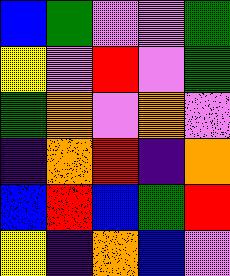[["blue", "green", "violet", "violet", "green"], ["yellow", "violet", "red", "violet", "green"], ["green", "orange", "violet", "orange", "violet"], ["indigo", "orange", "red", "indigo", "orange"], ["blue", "red", "blue", "green", "red"], ["yellow", "indigo", "orange", "blue", "violet"]]